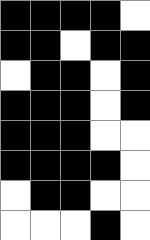[["black", "black", "black", "black", "white"], ["black", "black", "white", "black", "black"], ["white", "black", "black", "white", "black"], ["black", "black", "black", "white", "black"], ["black", "black", "black", "white", "white"], ["black", "black", "black", "black", "white"], ["white", "black", "black", "white", "white"], ["white", "white", "white", "black", "white"]]